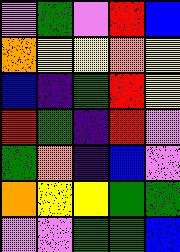[["violet", "green", "violet", "red", "blue"], ["orange", "yellow", "yellow", "orange", "yellow"], ["blue", "indigo", "green", "red", "yellow"], ["red", "green", "indigo", "red", "violet"], ["green", "orange", "indigo", "blue", "violet"], ["orange", "yellow", "yellow", "green", "green"], ["violet", "violet", "green", "green", "blue"]]